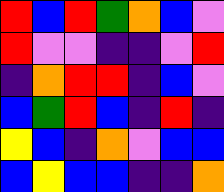[["red", "blue", "red", "green", "orange", "blue", "violet"], ["red", "violet", "violet", "indigo", "indigo", "violet", "red"], ["indigo", "orange", "red", "red", "indigo", "blue", "violet"], ["blue", "green", "red", "blue", "indigo", "red", "indigo"], ["yellow", "blue", "indigo", "orange", "violet", "blue", "blue"], ["blue", "yellow", "blue", "blue", "indigo", "indigo", "orange"]]